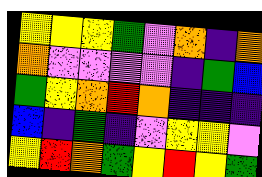[["yellow", "yellow", "yellow", "green", "violet", "orange", "indigo", "orange"], ["orange", "violet", "violet", "violet", "violet", "indigo", "green", "blue"], ["green", "yellow", "orange", "red", "orange", "indigo", "indigo", "indigo"], ["blue", "indigo", "green", "indigo", "violet", "yellow", "yellow", "violet"], ["yellow", "red", "orange", "green", "yellow", "red", "yellow", "green"]]